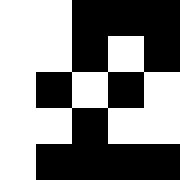[["white", "white", "black", "black", "black"], ["white", "white", "black", "white", "black"], ["white", "black", "white", "black", "white"], ["white", "white", "black", "white", "white"], ["white", "black", "black", "black", "black"]]